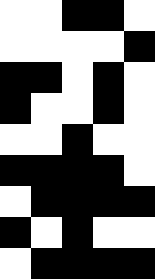[["white", "white", "black", "black", "white"], ["white", "white", "white", "white", "black"], ["black", "black", "white", "black", "white"], ["black", "white", "white", "black", "white"], ["white", "white", "black", "white", "white"], ["black", "black", "black", "black", "white"], ["white", "black", "black", "black", "black"], ["black", "white", "black", "white", "white"], ["white", "black", "black", "black", "black"]]